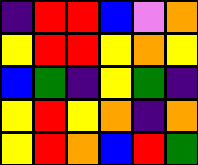[["indigo", "red", "red", "blue", "violet", "orange"], ["yellow", "red", "red", "yellow", "orange", "yellow"], ["blue", "green", "indigo", "yellow", "green", "indigo"], ["yellow", "red", "yellow", "orange", "indigo", "orange"], ["yellow", "red", "orange", "blue", "red", "green"]]